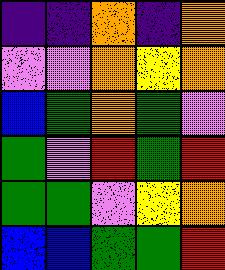[["indigo", "indigo", "orange", "indigo", "orange"], ["violet", "violet", "orange", "yellow", "orange"], ["blue", "green", "orange", "green", "violet"], ["green", "violet", "red", "green", "red"], ["green", "green", "violet", "yellow", "orange"], ["blue", "blue", "green", "green", "red"]]